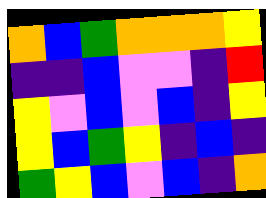[["orange", "blue", "green", "orange", "orange", "orange", "yellow"], ["indigo", "indigo", "blue", "violet", "violet", "indigo", "red"], ["yellow", "violet", "blue", "violet", "blue", "indigo", "yellow"], ["yellow", "blue", "green", "yellow", "indigo", "blue", "indigo"], ["green", "yellow", "blue", "violet", "blue", "indigo", "orange"]]